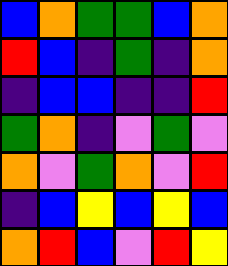[["blue", "orange", "green", "green", "blue", "orange"], ["red", "blue", "indigo", "green", "indigo", "orange"], ["indigo", "blue", "blue", "indigo", "indigo", "red"], ["green", "orange", "indigo", "violet", "green", "violet"], ["orange", "violet", "green", "orange", "violet", "red"], ["indigo", "blue", "yellow", "blue", "yellow", "blue"], ["orange", "red", "blue", "violet", "red", "yellow"]]